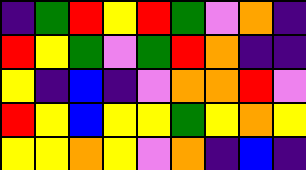[["indigo", "green", "red", "yellow", "red", "green", "violet", "orange", "indigo"], ["red", "yellow", "green", "violet", "green", "red", "orange", "indigo", "indigo"], ["yellow", "indigo", "blue", "indigo", "violet", "orange", "orange", "red", "violet"], ["red", "yellow", "blue", "yellow", "yellow", "green", "yellow", "orange", "yellow"], ["yellow", "yellow", "orange", "yellow", "violet", "orange", "indigo", "blue", "indigo"]]